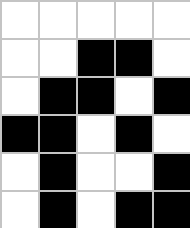[["white", "white", "white", "white", "white"], ["white", "white", "black", "black", "white"], ["white", "black", "black", "white", "black"], ["black", "black", "white", "black", "white"], ["white", "black", "white", "white", "black"], ["white", "black", "white", "black", "black"]]